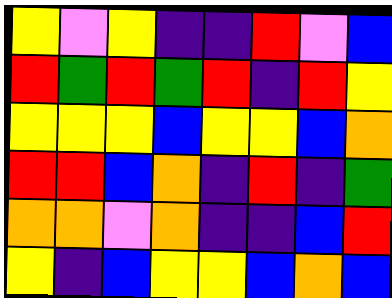[["yellow", "violet", "yellow", "indigo", "indigo", "red", "violet", "blue"], ["red", "green", "red", "green", "red", "indigo", "red", "yellow"], ["yellow", "yellow", "yellow", "blue", "yellow", "yellow", "blue", "orange"], ["red", "red", "blue", "orange", "indigo", "red", "indigo", "green"], ["orange", "orange", "violet", "orange", "indigo", "indigo", "blue", "red"], ["yellow", "indigo", "blue", "yellow", "yellow", "blue", "orange", "blue"]]